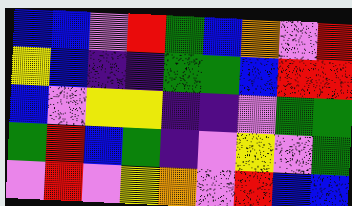[["blue", "blue", "violet", "red", "green", "blue", "orange", "violet", "red"], ["yellow", "blue", "indigo", "indigo", "green", "green", "blue", "red", "red"], ["blue", "violet", "yellow", "yellow", "indigo", "indigo", "violet", "green", "green"], ["green", "red", "blue", "green", "indigo", "violet", "yellow", "violet", "green"], ["violet", "red", "violet", "yellow", "orange", "violet", "red", "blue", "blue"]]